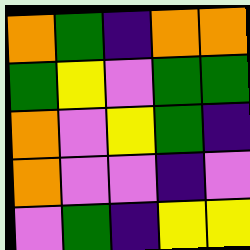[["orange", "green", "indigo", "orange", "orange"], ["green", "yellow", "violet", "green", "green"], ["orange", "violet", "yellow", "green", "indigo"], ["orange", "violet", "violet", "indigo", "violet"], ["violet", "green", "indigo", "yellow", "yellow"]]